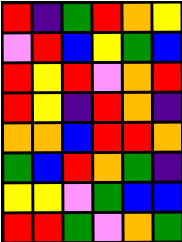[["red", "indigo", "green", "red", "orange", "yellow"], ["violet", "red", "blue", "yellow", "green", "blue"], ["red", "yellow", "red", "violet", "orange", "red"], ["red", "yellow", "indigo", "red", "orange", "indigo"], ["orange", "orange", "blue", "red", "red", "orange"], ["green", "blue", "red", "orange", "green", "indigo"], ["yellow", "yellow", "violet", "green", "blue", "blue"], ["red", "red", "green", "violet", "orange", "green"]]